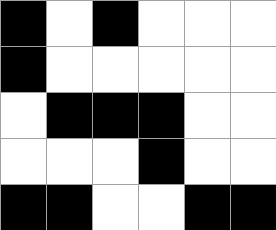[["black", "white", "black", "white", "white", "white"], ["black", "white", "white", "white", "white", "white"], ["white", "black", "black", "black", "white", "white"], ["white", "white", "white", "black", "white", "white"], ["black", "black", "white", "white", "black", "black"]]